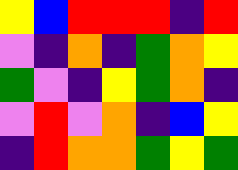[["yellow", "blue", "red", "red", "red", "indigo", "red"], ["violet", "indigo", "orange", "indigo", "green", "orange", "yellow"], ["green", "violet", "indigo", "yellow", "green", "orange", "indigo"], ["violet", "red", "violet", "orange", "indigo", "blue", "yellow"], ["indigo", "red", "orange", "orange", "green", "yellow", "green"]]